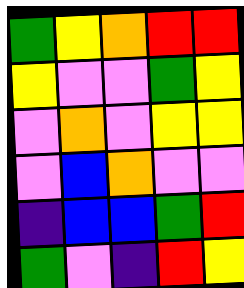[["green", "yellow", "orange", "red", "red"], ["yellow", "violet", "violet", "green", "yellow"], ["violet", "orange", "violet", "yellow", "yellow"], ["violet", "blue", "orange", "violet", "violet"], ["indigo", "blue", "blue", "green", "red"], ["green", "violet", "indigo", "red", "yellow"]]